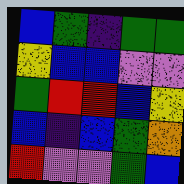[["blue", "green", "indigo", "green", "green"], ["yellow", "blue", "blue", "violet", "violet"], ["green", "red", "red", "blue", "yellow"], ["blue", "indigo", "blue", "green", "orange"], ["red", "violet", "violet", "green", "blue"]]